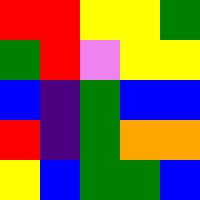[["red", "red", "yellow", "yellow", "green"], ["green", "red", "violet", "yellow", "yellow"], ["blue", "indigo", "green", "blue", "blue"], ["red", "indigo", "green", "orange", "orange"], ["yellow", "blue", "green", "green", "blue"]]